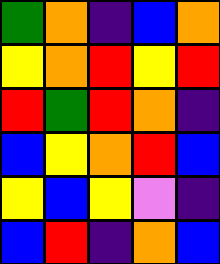[["green", "orange", "indigo", "blue", "orange"], ["yellow", "orange", "red", "yellow", "red"], ["red", "green", "red", "orange", "indigo"], ["blue", "yellow", "orange", "red", "blue"], ["yellow", "blue", "yellow", "violet", "indigo"], ["blue", "red", "indigo", "orange", "blue"]]